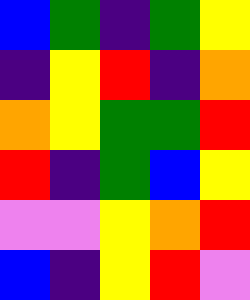[["blue", "green", "indigo", "green", "yellow"], ["indigo", "yellow", "red", "indigo", "orange"], ["orange", "yellow", "green", "green", "red"], ["red", "indigo", "green", "blue", "yellow"], ["violet", "violet", "yellow", "orange", "red"], ["blue", "indigo", "yellow", "red", "violet"]]